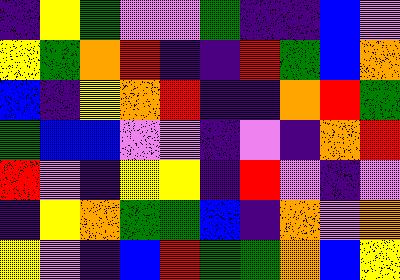[["indigo", "yellow", "green", "violet", "violet", "green", "indigo", "indigo", "blue", "violet"], ["yellow", "green", "orange", "red", "indigo", "indigo", "red", "green", "blue", "orange"], ["blue", "indigo", "yellow", "orange", "red", "indigo", "indigo", "orange", "red", "green"], ["green", "blue", "blue", "violet", "violet", "indigo", "violet", "indigo", "orange", "red"], ["red", "violet", "indigo", "yellow", "yellow", "indigo", "red", "violet", "indigo", "violet"], ["indigo", "yellow", "orange", "green", "green", "blue", "indigo", "orange", "violet", "orange"], ["yellow", "violet", "indigo", "blue", "red", "green", "green", "orange", "blue", "yellow"]]